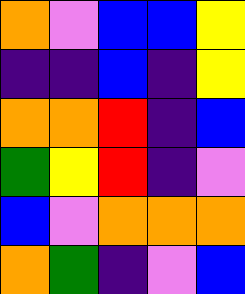[["orange", "violet", "blue", "blue", "yellow"], ["indigo", "indigo", "blue", "indigo", "yellow"], ["orange", "orange", "red", "indigo", "blue"], ["green", "yellow", "red", "indigo", "violet"], ["blue", "violet", "orange", "orange", "orange"], ["orange", "green", "indigo", "violet", "blue"]]